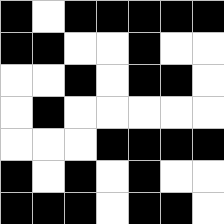[["black", "white", "black", "black", "black", "black", "black"], ["black", "black", "white", "white", "black", "white", "white"], ["white", "white", "black", "white", "black", "black", "white"], ["white", "black", "white", "white", "white", "white", "white"], ["white", "white", "white", "black", "black", "black", "black"], ["black", "white", "black", "white", "black", "white", "white"], ["black", "black", "black", "white", "black", "black", "white"]]